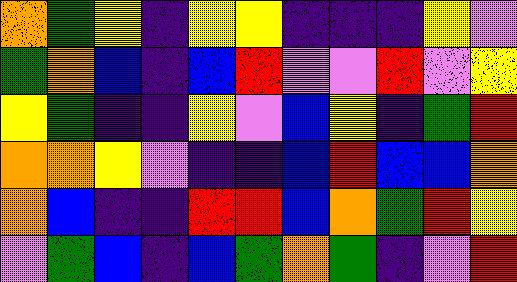[["orange", "green", "yellow", "indigo", "yellow", "yellow", "indigo", "indigo", "indigo", "yellow", "violet"], ["green", "orange", "blue", "indigo", "blue", "red", "violet", "violet", "red", "violet", "yellow"], ["yellow", "green", "indigo", "indigo", "yellow", "violet", "blue", "yellow", "indigo", "green", "red"], ["orange", "orange", "yellow", "violet", "indigo", "indigo", "blue", "red", "blue", "blue", "orange"], ["orange", "blue", "indigo", "indigo", "red", "red", "blue", "orange", "green", "red", "yellow"], ["violet", "green", "blue", "indigo", "blue", "green", "orange", "green", "indigo", "violet", "red"]]